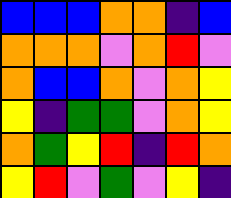[["blue", "blue", "blue", "orange", "orange", "indigo", "blue"], ["orange", "orange", "orange", "violet", "orange", "red", "violet"], ["orange", "blue", "blue", "orange", "violet", "orange", "yellow"], ["yellow", "indigo", "green", "green", "violet", "orange", "yellow"], ["orange", "green", "yellow", "red", "indigo", "red", "orange"], ["yellow", "red", "violet", "green", "violet", "yellow", "indigo"]]